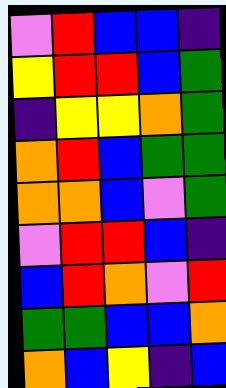[["violet", "red", "blue", "blue", "indigo"], ["yellow", "red", "red", "blue", "green"], ["indigo", "yellow", "yellow", "orange", "green"], ["orange", "red", "blue", "green", "green"], ["orange", "orange", "blue", "violet", "green"], ["violet", "red", "red", "blue", "indigo"], ["blue", "red", "orange", "violet", "red"], ["green", "green", "blue", "blue", "orange"], ["orange", "blue", "yellow", "indigo", "blue"]]